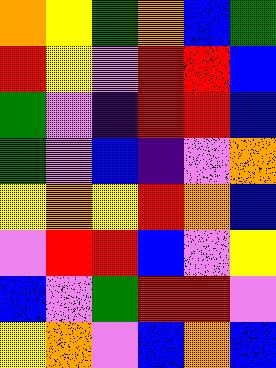[["orange", "yellow", "green", "orange", "blue", "green"], ["red", "yellow", "violet", "red", "red", "blue"], ["green", "violet", "indigo", "red", "red", "blue"], ["green", "violet", "blue", "indigo", "violet", "orange"], ["yellow", "orange", "yellow", "red", "orange", "blue"], ["violet", "red", "red", "blue", "violet", "yellow"], ["blue", "violet", "green", "red", "red", "violet"], ["yellow", "orange", "violet", "blue", "orange", "blue"]]